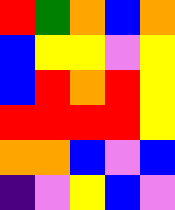[["red", "green", "orange", "blue", "orange"], ["blue", "yellow", "yellow", "violet", "yellow"], ["blue", "red", "orange", "red", "yellow"], ["red", "red", "red", "red", "yellow"], ["orange", "orange", "blue", "violet", "blue"], ["indigo", "violet", "yellow", "blue", "violet"]]